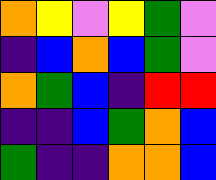[["orange", "yellow", "violet", "yellow", "green", "violet"], ["indigo", "blue", "orange", "blue", "green", "violet"], ["orange", "green", "blue", "indigo", "red", "red"], ["indigo", "indigo", "blue", "green", "orange", "blue"], ["green", "indigo", "indigo", "orange", "orange", "blue"]]